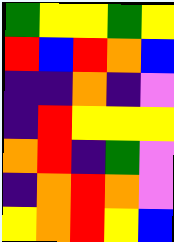[["green", "yellow", "yellow", "green", "yellow"], ["red", "blue", "red", "orange", "blue"], ["indigo", "indigo", "orange", "indigo", "violet"], ["indigo", "red", "yellow", "yellow", "yellow"], ["orange", "red", "indigo", "green", "violet"], ["indigo", "orange", "red", "orange", "violet"], ["yellow", "orange", "red", "yellow", "blue"]]